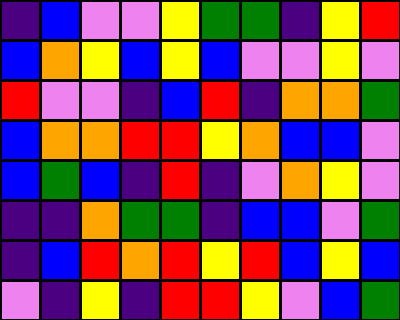[["indigo", "blue", "violet", "violet", "yellow", "green", "green", "indigo", "yellow", "red"], ["blue", "orange", "yellow", "blue", "yellow", "blue", "violet", "violet", "yellow", "violet"], ["red", "violet", "violet", "indigo", "blue", "red", "indigo", "orange", "orange", "green"], ["blue", "orange", "orange", "red", "red", "yellow", "orange", "blue", "blue", "violet"], ["blue", "green", "blue", "indigo", "red", "indigo", "violet", "orange", "yellow", "violet"], ["indigo", "indigo", "orange", "green", "green", "indigo", "blue", "blue", "violet", "green"], ["indigo", "blue", "red", "orange", "red", "yellow", "red", "blue", "yellow", "blue"], ["violet", "indigo", "yellow", "indigo", "red", "red", "yellow", "violet", "blue", "green"]]